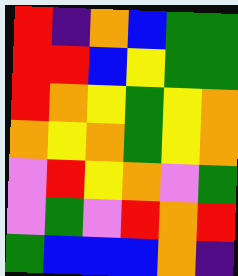[["red", "indigo", "orange", "blue", "green", "green"], ["red", "red", "blue", "yellow", "green", "green"], ["red", "orange", "yellow", "green", "yellow", "orange"], ["orange", "yellow", "orange", "green", "yellow", "orange"], ["violet", "red", "yellow", "orange", "violet", "green"], ["violet", "green", "violet", "red", "orange", "red"], ["green", "blue", "blue", "blue", "orange", "indigo"]]